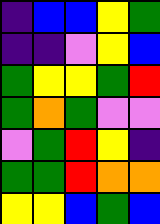[["indigo", "blue", "blue", "yellow", "green"], ["indigo", "indigo", "violet", "yellow", "blue"], ["green", "yellow", "yellow", "green", "red"], ["green", "orange", "green", "violet", "violet"], ["violet", "green", "red", "yellow", "indigo"], ["green", "green", "red", "orange", "orange"], ["yellow", "yellow", "blue", "green", "blue"]]